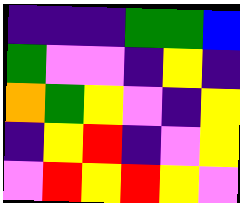[["indigo", "indigo", "indigo", "green", "green", "blue"], ["green", "violet", "violet", "indigo", "yellow", "indigo"], ["orange", "green", "yellow", "violet", "indigo", "yellow"], ["indigo", "yellow", "red", "indigo", "violet", "yellow"], ["violet", "red", "yellow", "red", "yellow", "violet"]]